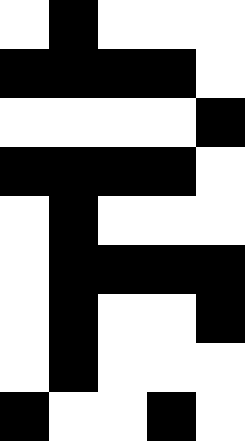[["white", "black", "white", "white", "white"], ["black", "black", "black", "black", "white"], ["white", "white", "white", "white", "black"], ["black", "black", "black", "black", "white"], ["white", "black", "white", "white", "white"], ["white", "black", "black", "black", "black"], ["white", "black", "white", "white", "black"], ["white", "black", "white", "white", "white"], ["black", "white", "white", "black", "white"]]